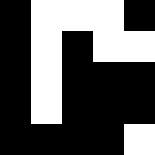[["black", "white", "white", "white", "black"], ["black", "white", "black", "white", "white"], ["black", "white", "black", "black", "black"], ["black", "white", "black", "black", "black"], ["black", "black", "black", "black", "white"]]